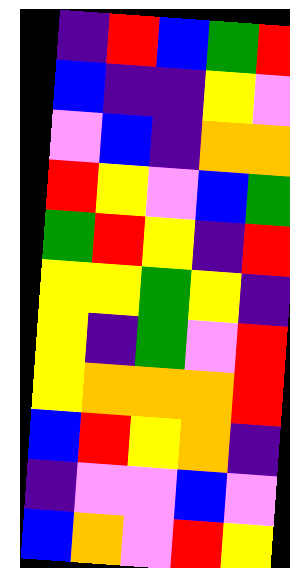[["indigo", "red", "blue", "green", "red"], ["blue", "indigo", "indigo", "yellow", "violet"], ["violet", "blue", "indigo", "orange", "orange"], ["red", "yellow", "violet", "blue", "green"], ["green", "red", "yellow", "indigo", "red"], ["yellow", "yellow", "green", "yellow", "indigo"], ["yellow", "indigo", "green", "violet", "red"], ["yellow", "orange", "orange", "orange", "red"], ["blue", "red", "yellow", "orange", "indigo"], ["indigo", "violet", "violet", "blue", "violet"], ["blue", "orange", "violet", "red", "yellow"]]